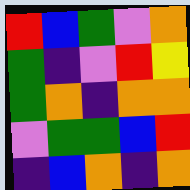[["red", "blue", "green", "violet", "orange"], ["green", "indigo", "violet", "red", "yellow"], ["green", "orange", "indigo", "orange", "orange"], ["violet", "green", "green", "blue", "red"], ["indigo", "blue", "orange", "indigo", "orange"]]